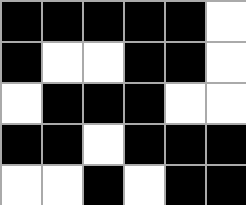[["black", "black", "black", "black", "black", "white"], ["black", "white", "white", "black", "black", "white"], ["white", "black", "black", "black", "white", "white"], ["black", "black", "white", "black", "black", "black"], ["white", "white", "black", "white", "black", "black"]]